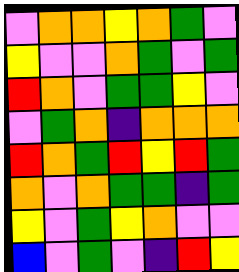[["violet", "orange", "orange", "yellow", "orange", "green", "violet"], ["yellow", "violet", "violet", "orange", "green", "violet", "green"], ["red", "orange", "violet", "green", "green", "yellow", "violet"], ["violet", "green", "orange", "indigo", "orange", "orange", "orange"], ["red", "orange", "green", "red", "yellow", "red", "green"], ["orange", "violet", "orange", "green", "green", "indigo", "green"], ["yellow", "violet", "green", "yellow", "orange", "violet", "violet"], ["blue", "violet", "green", "violet", "indigo", "red", "yellow"]]